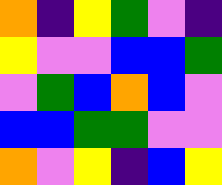[["orange", "indigo", "yellow", "green", "violet", "indigo"], ["yellow", "violet", "violet", "blue", "blue", "green"], ["violet", "green", "blue", "orange", "blue", "violet"], ["blue", "blue", "green", "green", "violet", "violet"], ["orange", "violet", "yellow", "indigo", "blue", "yellow"]]